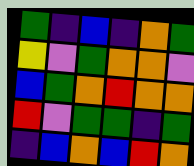[["green", "indigo", "blue", "indigo", "orange", "green"], ["yellow", "violet", "green", "orange", "orange", "violet"], ["blue", "green", "orange", "red", "orange", "orange"], ["red", "violet", "green", "green", "indigo", "green"], ["indigo", "blue", "orange", "blue", "red", "orange"]]